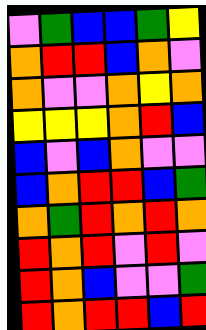[["violet", "green", "blue", "blue", "green", "yellow"], ["orange", "red", "red", "blue", "orange", "violet"], ["orange", "violet", "violet", "orange", "yellow", "orange"], ["yellow", "yellow", "yellow", "orange", "red", "blue"], ["blue", "violet", "blue", "orange", "violet", "violet"], ["blue", "orange", "red", "red", "blue", "green"], ["orange", "green", "red", "orange", "red", "orange"], ["red", "orange", "red", "violet", "red", "violet"], ["red", "orange", "blue", "violet", "violet", "green"], ["red", "orange", "red", "red", "blue", "red"]]